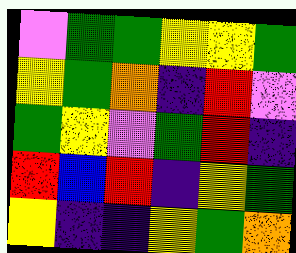[["violet", "green", "green", "yellow", "yellow", "green"], ["yellow", "green", "orange", "indigo", "red", "violet"], ["green", "yellow", "violet", "green", "red", "indigo"], ["red", "blue", "red", "indigo", "yellow", "green"], ["yellow", "indigo", "indigo", "yellow", "green", "orange"]]